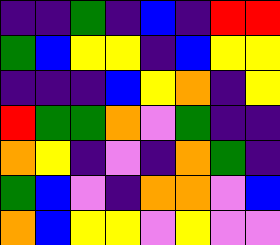[["indigo", "indigo", "green", "indigo", "blue", "indigo", "red", "red"], ["green", "blue", "yellow", "yellow", "indigo", "blue", "yellow", "yellow"], ["indigo", "indigo", "indigo", "blue", "yellow", "orange", "indigo", "yellow"], ["red", "green", "green", "orange", "violet", "green", "indigo", "indigo"], ["orange", "yellow", "indigo", "violet", "indigo", "orange", "green", "indigo"], ["green", "blue", "violet", "indigo", "orange", "orange", "violet", "blue"], ["orange", "blue", "yellow", "yellow", "violet", "yellow", "violet", "violet"]]